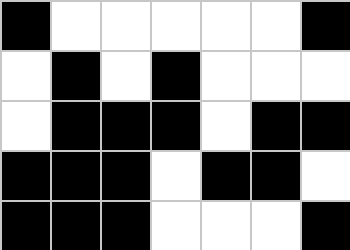[["black", "white", "white", "white", "white", "white", "black"], ["white", "black", "white", "black", "white", "white", "white"], ["white", "black", "black", "black", "white", "black", "black"], ["black", "black", "black", "white", "black", "black", "white"], ["black", "black", "black", "white", "white", "white", "black"]]